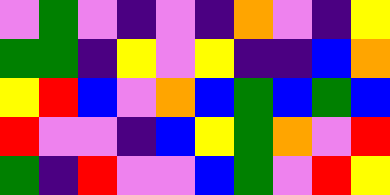[["violet", "green", "violet", "indigo", "violet", "indigo", "orange", "violet", "indigo", "yellow"], ["green", "green", "indigo", "yellow", "violet", "yellow", "indigo", "indigo", "blue", "orange"], ["yellow", "red", "blue", "violet", "orange", "blue", "green", "blue", "green", "blue"], ["red", "violet", "violet", "indigo", "blue", "yellow", "green", "orange", "violet", "red"], ["green", "indigo", "red", "violet", "violet", "blue", "green", "violet", "red", "yellow"]]